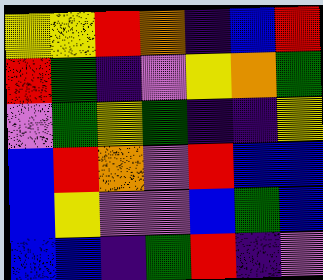[["yellow", "yellow", "red", "orange", "indigo", "blue", "red"], ["red", "green", "indigo", "violet", "yellow", "orange", "green"], ["violet", "green", "yellow", "green", "indigo", "indigo", "yellow"], ["blue", "red", "orange", "violet", "red", "blue", "blue"], ["blue", "yellow", "violet", "violet", "blue", "green", "blue"], ["blue", "blue", "indigo", "green", "red", "indigo", "violet"]]